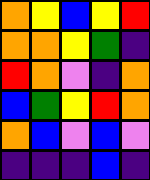[["orange", "yellow", "blue", "yellow", "red"], ["orange", "orange", "yellow", "green", "indigo"], ["red", "orange", "violet", "indigo", "orange"], ["blue", "green", "yellow", "red", "orange"], ["orange", "blue", "violet", "blue", "violet"], ["indigo", "indigo", "indigo", "blue", "indigo"]]